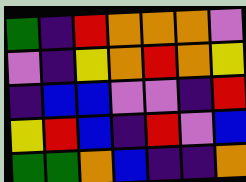[["green", "indigo", "red", "orange", "orange", "orange", "violet"], ["violet", "indigo", "yellow", "orange", "red", "orange", "yellow"], ["indigo", "blue", "blue", "violet", "violet", "indigo", "red"], ["yellow", "red", "blue", "indigo", "red", "violet", "blue"], ["green", "green", "orange", "blue", "indigo", "indigo", "orange"]]